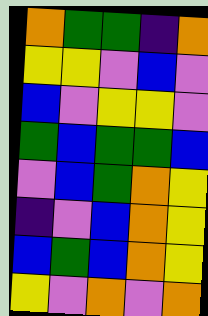[["orange", "green", "green", "indigo", "orange"], ["yellow", "yellow", "violet", "blue", "violet"], ["blue", "violet", "yellow", "yellow", "violet"], ["green", "blue", "green", "green", "blue"], ["violet", "blue", "green", "orange", "yellow"], ["indigo", "violet", "blue", "orange", "yellow"], ["blue", "green", "blue", "orange", "yellow"], ["yellow", "violet", "orange", "violet", "orange"]]